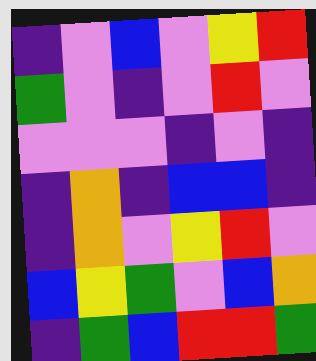[["indigo", "violet", "blue", "violet", "yellow", "red"], ["green", "violet", "indigo", "violet", "red", "violet"], ["violet", "violet", "violet", "indigo", "violet", "indigo"], ["indigo", "orange", "indigo", "blue", "blue", "indigo"], ["indigo", "orange", "violet", "yellow", "red", "violet"], ["blue", "yellow", "green", "violet", "blue", "orange"], ["indigo", "green", "blue", "red", "red", "green"]]